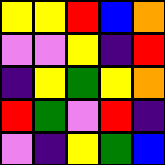[["yellow", "yellow", "red", "blue", "orange"], ["violet", "violet", "yellow", "indigo", "red"], ["indigo", "yellow", "green", "yellow", "orange"], ["red", "green", "violet", "red", "indigo"], ["violet", "indigo", "yellow", "green", "blue"]]